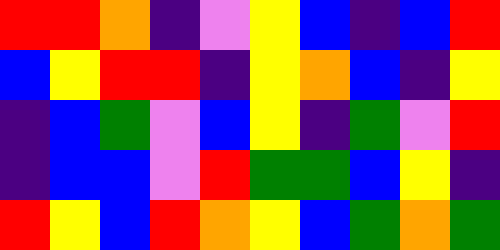[["red", "red", "orange", "indigo", "violet", "yellow", "blue", "indigo", "blue", "red"], ["blue", "yellow", "red", "red", "indigo", "yellow", "orange", "blue", "indigo", "yellow"], ["indigo", "blue", "green", "violet", "blue", "yellow", "indigo", "green", "violet", "red"], ["indigo", "blue", "blue", "violet", "red", "green", "green", "blue", "yellow", "indigo"], ["red", "yellow", "blue", "red", "orange", "yellow", "blue", "green", "orange", "green"]]